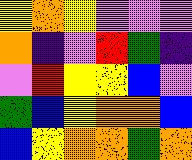[["yellow", "orange", "yellow", "violet", "violet", "violet"], ["orange", "indigo", "violet", "red", "green", "indigo"], ["violet", "red", "yellow", "yellow", "blue", "violet"], ["green", "blue", "yellow", "orange", "orange", "blue"], ["blue", "yellow", "orange", "orange", "green", "orange"]]